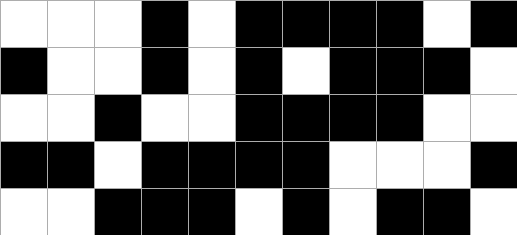[["white", "white", "white", "black", "white", "black", "black", "black", "black", "white", "black"], ["black", "white", "white", "black", "white", "black", "white", "black", "black", "black", "white"], ["white", "white", "black", "white", "white", "black", "black", "black", "black", "white", "white"], ["black", "black", "white", "black", "black", "black", "black", "white", "white", "white", "black"], ["white", "white", "black", "black", "black", "white", "black", "white", "black", "black", "white"]]